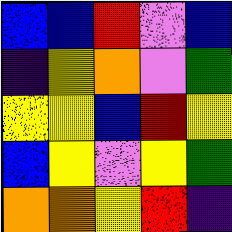[["blue", "blue", "red", "violet", "blue"], ["indigo", "yellow", "orange", "violet", "green"], ["yellow", "yellow", "blue", "red", "yellow"], ["blue", "yellow", "violet", "yellow", "green"], ["orange", "orange", "yellow", "red", "indigo"]]